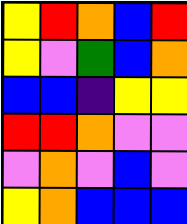[["yellow", "red", "orange", "blue", "red"], ["yellow", "violet", "green", "blue", "orange"], ["blue", "blue", "indigo", "yellow", "yellow"], ["red", "red", "orange", "violet", "violet"], ["violet", "orange", "violet", "blue", "violet"], ["yellow", "orange", "blue", "blue", "blue"]]